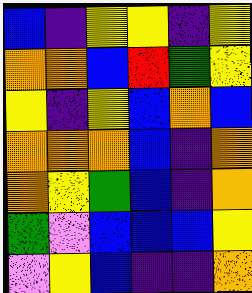[["blue", "indigo", "yellow", "yellow", "indigo", "yellow"], ["orange", "orange", "blue", "red", "green", "yellow"], ["yellow", "indigo", "yellow", "blue", "orange", "blue"], ["orange", "orange", "orange", "blue", "indigo", "orange"], ["orange", "yellow", "green", "blue", "indigo", "orange"], ["green", "violet", "blue", "blue", "blue", "yellow"], ["violet", "yellow", "blue", "indigo", "indigo", "orange"]]